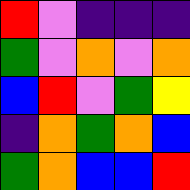[["red", "violet", "indigo", "indigo", "indigo"], ["green", "violet", "orange", "violet", "orange"], ["blue", "red", "violet", "green", "yellow"], ["indigo", "orange", "green", "orange", "blue"], ["green", "orange", "blue", "blue", "red"]]